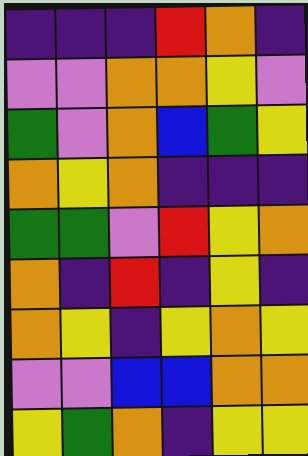[["indigo", "indigo", "indigo", "red", "orange", "indigo"], ["violet", "violet", "orange", "orange", "yellow", "violet"], ["green", "violet", "orange", "blue", "green", "yellow"], ["orange", "yellow", "orange", "indigo", "indigo", "indigo"], ["green", "green", "violet", "red", "yellow", "orange"], ["orange", "indigo", "red", "indigo", "yellow", "indigo"], ["orange", "yellow", "indigo", "yellow", "orange", "yellow"], ["violet", "violet", "blue", "blue", "orange", "orange"], ["yellow", "green", "orange", "indigo", "yellow", "yellow"]]